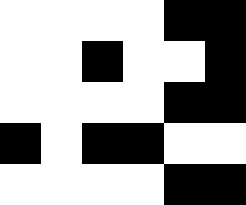[["white", "white", "white", "white", "black", "black"], ["white", "white", "black", "white", "white", "black"], ["white", "white", "white", "white", "black", "black"], ["black", "white", "black", "black", "white", "white"], ["white", "white", "white", "white", "black", "black"]]